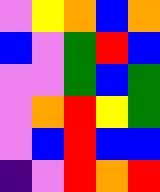[["violet", "yellow", "orange", "blue", "orange"], ["blue", "violet", "green", "red", "blue"], ["violet", "violet", "green", "blue", "green"], ["violet", "orange", "red", "yellow", "green"], ["violet", "blue", "red", "blue", "blue"], ["indigo", "violet", "red", "orange", "red"]]